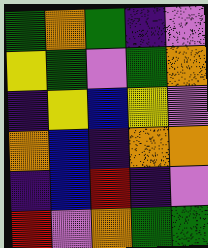[["green", "orange", "green", "indigo", "violet"], ["yellow", "green", "violet", "green", "orange"], ["indigo", "yellow", "blue", "yellow", "violet"], ["orange", "blue", "indigo", "orange", "orange"], ["indigo", "blue", "red", "indigo", "violet"], ["red", "violet", "orange", "green", "green"]]